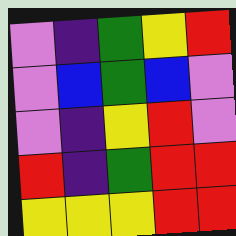[["violet", "indigo", "green", "yellow", "red"], ["violet", "blue", "green", "blue", "violet"], ["violet", "indigo", "yellow", "red", "violet"], ["red", "indigo", "green", "red", "red"], ["yellow", "yellow", "yellow", "red", "red"]]